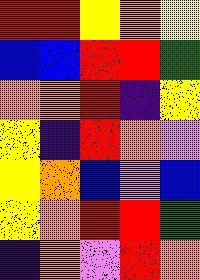[["red", "red", "yellow", "orange", "yellow"], ["blue", "blue", "red", "red", "green"], ["orange", "orange", "red", "indigo", "yellow"], ["yellow", "indigo", "red", "orange", "violet"], ["yellow", "orange", "blue", "violet", "blue"], ["yellow", "orange", "red", "red", "green"], ["indigo", "orange", "violet", "red", "orange"]]